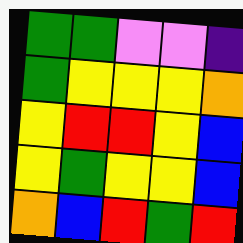[["green", "green", "violet", "violet", "indigo"], ["green", "yellow", "yellow", "yellow", "orange"], ["yellow", "red", "red", "yellow", "blue"], ["yellow", "green", "yellow", "yellow", "blue"], ["orange", "blue", "red", "green", "red"]]